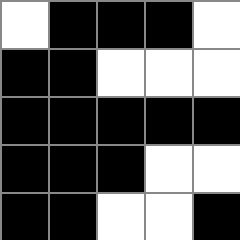[["white", "black", "black", "black", "white"], ["black", "black", "white", "white", "white"], ["black", "black", "black", "black", "black"], ["black", "black", "black", "white", "white"], ["black", "black", "white", "white", "black"]]